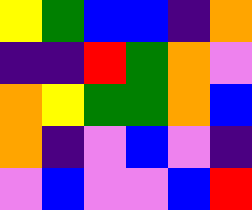[["yellow", "green", "blue", "blue", "indigo", "orange"], ["indigo", "indigo", "red", "green", "orange", "violet"], ["orange", "yellow", "green", "green", "orange", "blue"], ["orange", "indigo", "violet", "blue", "violet", "indigo"], ["violet", "blue", "violet", "violet", "blue", "red"]]